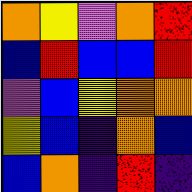[["orange", "yellow", "violet", "orange", "red"], ["blue", "red", "blue", "blue", "red"], ["violet", "blue", "yellow", "orange", "orange"], ["yellow", "blue", "indigo", "orange", "blue"], ["blue", "orange", "indigo", "red", "indigo"]]